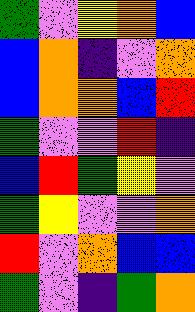[["green", "violet", "yellow", "orange", "blue"], ["blue", "orange", "indigo", "violet", "orange"], ["blue", "orange", "orange", "blue", "red"], ["green", "violet", "violet", "red", "indigo"], ["blue", "red", "green", "yellow", "violet"], ["green", "yellow", "violet", "violet", "orange"], ["red", "violet", "orange", "blue", "blue"], ["green", "violet", "indigo", "green", "orange"]]